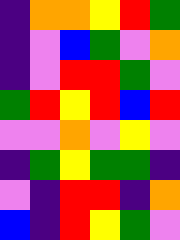[["indigo", "orange", "orange", "yellow", "red", "green"], ["indigo", "violet", "blue", "green", "violet", "orange"], ["indigo", "violet", "red", "red", "green", "violet"], ["green", "red", "yellow", "red", "blue", "red"], ["violet", "violet", "orange", "violet", "yellow", "violet"], ["indigo", "green", "yellow", "green", "green", "indigo"], ["violet", "indigo", "red", "red", "indigo", "orange"], ["blue", "indigo", "red", "yellow", "green", "violet"]]